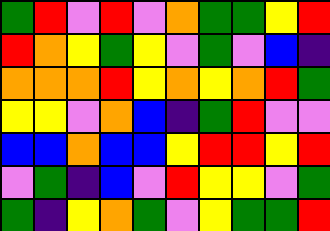[["green", "red", "violet", "red", "violet", "orange", "green", "green", "yellow", "red"], ["red", "orange", "yellow", "green", "yellow", "violet", "green", "violet", "blue", "indigo"], ["orange", "orange", "orange", "red", "yellow", "orange", "yellow", "orange", "red", "green"], ["yellow", "yellow", "violet", "orange", "blue", "indigo", "green", "red", "violet", "violet"], ["blue", "blue", "orange", "blue", "blue", "yellow", "red", "red", "yellow", "red"], ["violet", "green", "indigo", "blue", "violet", "red", "yellow", "yellow", "violet", "green"], ["green", "indigo", "yellow", "orange", "green", "violet", "yellow", "green", "green", "red"]]